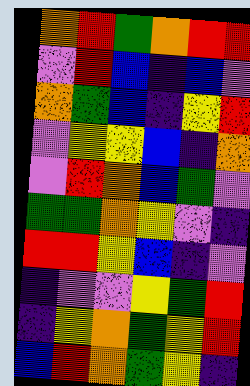[["orange", "red", "green", "orange", "red", "red"], ["violet", "red", "blue", "indigo", "blue", "violet"], ["orange", "green", "blue", "indigo", "yellow", "red"], ["violet", "yellow", "yellow", "blue", "indigo", "orange"], ["violet", "red", "orange", "blue", "green", "violet"], ["green", "green", "orange", "yellow", "violet", "indigo"], ["red", "red", "yellow", "blue", "indigo", "violet"], ["indigo", "violet", "violet", "yellow", "green", "red"], ["indigo", "yellow", "orange", "green", "yellow", "red"], ["blue", "red", "orange", "green", "yellow", "indigo"]]